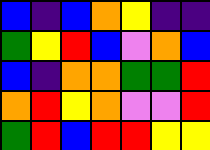[["blue", "indigo", "blue", "orange", "yellow", "indigo", "indigo"], ["green", "yellow", "red", "blue", "violet", "orange", "blue"], ["blue", "indigo", "orange", "orange", "green", "green", "red"], ["orange", "red", "yellow", "orange", "violet", "violet", "red"], ["green", "red", "blue", "red", "red", "yellow", "yellow"]]